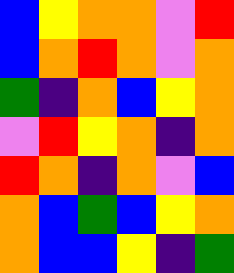[["blue", "yellow", "orange", "orange", "violet", "red"], ["blue", "orange", "red", "orange", "violet", "orange"], ["green", "indigo", "orange", "blue", "yellow", "orange"], ["violet", "red", "yellow", "orange", "indigo", "orange"], ["red", "orange", "indigo", "orange", "violet", "blue"], ["orange", "blue", "green", "blue", "yellow", "orange"], ["orange", "blue", "blue", "yellow", "indigo", "green"]]